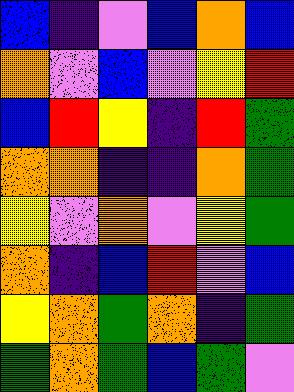[["blue", "indigo", "violet", "blue", "orange", "blue"], ["orange", "violet", "blue", "violet", "yellow", "red"], ["blue", "red", "yellow", "indigo", "red", "green"], ["orange", "orange", "indigo", "indigo", "orange", "green"], ["yellow", "violet", "orange", "violet", "yellow", "green"], ["orange", "indigo", "blue", "red", "violet", "blue"], ["yellow", "orange", "green", "orange", "indigo", "green"], ["green", "orange", "green", "blue", "green", "violet"]]